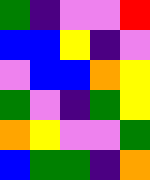[["green", "indigo", "violet", "violet", "red"], ["blue", "blue", "yellow", "indigo", "violet"], ["violet", "blue", "blue", "orange", "yellow"], ["green", "violet", "indigo", "green", "yellow"], ["orange", "yellow", "violet", "violet", "green"], ["blue", "green", "green", "indigo", "orange"]]